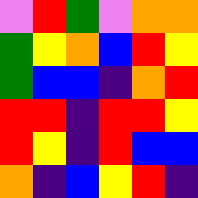[["violet", "red", "green", "violet", "orange", "orange"], ["green", "yellow", "orange", "blue", "red", "yellow"], ["green", "blue", "blue", "indigo", "orange", "red"], ["red", "red", "indigo", "red", "red", "yellow"], ["red", "yellow", "indigo", "red", "blue", "blue"], ["orange", "indigo", "blue", "yellow", "red", "indigo"]]